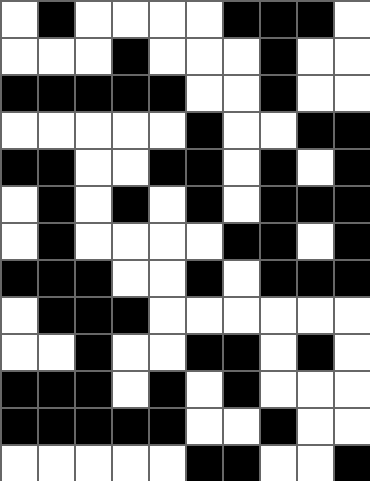[["white", "black", "white", "white", "white", "white", "black", "black", "black", "white"], ["white", "white", "white", "black", "white", "white", "white", "black", "white", "white"], ["black", "black", "black", "black", "black", "white", "white", "black", "white", "white"], ["white", "white", "white", "white", "white", "black", "white", "white", "black", "black"], ["black", "black", "white", "white", "black", "black", "white", "black", "white", "black"], ["white", "black", "white", "black", "white", "black", "white", "black", "black", "black"], ["white", "black", "white", "white", "white", "white", "black", "black", "white", "black"], ["black", "black", "black", "white", "white", "black", "white", "black", "black", "black"], ["white", "black", "black", "black", "white", "white", "white", "white", "white", "white"], ["white", "white", "black", "white", "white", "black", "black", "white", "black", "white"], ["black", "black", "black", "white", "black", "white", "black", "white", "white", "white"], ["black", "black", "black", "black", "black", "white", "white", "black", "white", "white"], ["white", "white", "white", "white", "white", "black", "black", "white", "white", "black"]]